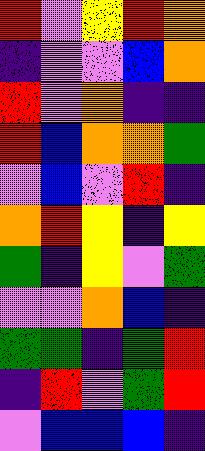[["red", "violet", "yellow", "red", "orange"], ["indigo", "violet", "violet", "blue", "orange"], ["red", "violet", "orange", "indigo", "indigo"], ["red", "blue", "orange", "orange", "green"], ["violet", "blue", "violet", "red", "indigo"], ["orange", "red", "yellow", "indigo", "yellow"], ["green", "indigo", "yellow", "violet", "green"], ["violet", "violet", "orange", "blue", "indigo"], ["green", "green", "indigo", "green", "red"], ["indigo", "red", "violet", "green", "red"], ["violet", "blue", "blue", "blue", "indigo"]]